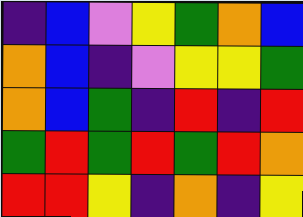[["indigo", "blue", "violet", "yellow", "green", "orange", "blue"], ["orange", "blue", "indigo", "violet", "yellow", "yellow", "green"], ["orange", "blue", "green", "indigo", "red", "indigo", "red"], ["green", "red", "green", "red", "green", "red", "orange"], ["red", "red", "yellow", "indigo", "orange", "indigo", "yellow"]]